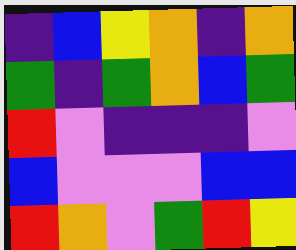[["indigo", "blue", "yellow", "orange", "indigo", "orange"], ["green", "indigo", "green", "orange", "blue", "green"], ["red", "violet", "indigo", "indigo", "indigo", "violet"], ["blue", "violet", "violet", "violet", "blue", "blue"], ["red", "orange", "violet", "green", "red", "yellow"]]